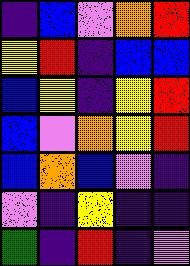[["indigo", "blue", "violet", "orange", "red"], ["yellow", "red", "indigo", "blue", "blue"], ["blue", "yellow", "indigo", "yellow", "red"], ["blue", "violet", "orange", "yellow", "red"], ["blue", "orange", "blue", "violet", "indigo"], ["violet", "indigo", "yellow", "indigo", "indigo"], ["green", "indigo", "red", "indigo", "violet"]]